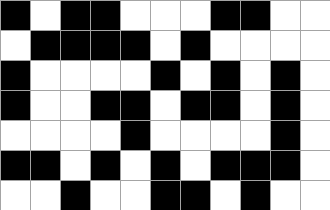[["black", "white", "black", "black", "white", "white", "white", "black", "black", "white", "white"], ["white", "black", "black", "black", "black", "white", "black", "white", "white", "white", "white"], ["black", "white", "white", "white", "white", "black", "white", "black", "white", "black", "white"], ["black", "white", "white", "black", "black", "white", "black", "black", "white", "black", "white"], ["white", "white", "white", "white", "black", "white", "white", "white", "white", "black", "white"], ["black", "black", "white", "black", "white", "black", "white", "black", "black", "black", "white"], ["white", "white", "black", "white", "white", "black", "black", "white", "black", "white", "white"]]